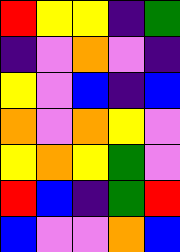[["red", "yellow", "yellow", "indigo", "green"], ["indigo", "violet", "orange", "violet", "indigo"], ["yellow", "violet", "blue", "indigo", "blue"], ["orange", "violet", "orange", "yellow", "violet"], ["yellow", "orange", "yellow", "green", "violet"], ["red", "blue", "indigo", "green", "red"], ["blue", "violet", "violet", "orange", "blue"]]